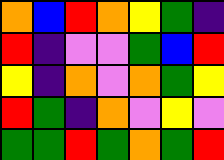[["orange", "blue", "red", "orange", "yellow", "green", "indigo"], ["red", "indigo", "violet", "violet", "green", "blue", "red"], ["yellow", "indigo", "orange", "violet", "orange", "green", "yellow"], ["red", "green", "indigo", "orange", "violet", "yellow", "violet"], ["green", "green", "red", "green", "orange", "green", "red"]]